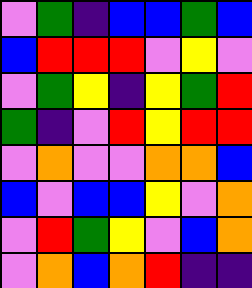[["violet", "green", "indigo", "blue", "blue", "green", "blue"], ["blue", "red", "red", "red", "violet", "yellow", "violet"], ["violet", "green", "yellow", "indigo", "yellow", "green", "red"], ["green", "indigo", "violet", "red", "yellow", "red", "red"], ["violet", "orange", "violet", "violet", "orange", "orange", "blue"], ["blue", "violet", "blue", "blue", "yellow", "violet", "orange"], ["violet", "red", "green", "yellow", "violet", "blue", "orange"], ["violet", "orange", "blue", "orange", "red", "indigo", "indigo"]]